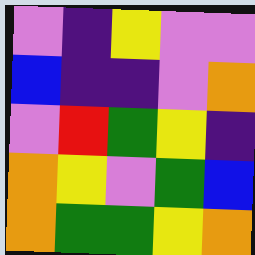[["violet", "indigo", "yellow", "violet", "violet"], ["blue", "indigo", "indigo", "violet", "orange"], ["violet", "red", "green", "yellow", "indigo"], ["orange", "yellow", "violet", "green", "blue"], ["orange", "green", "green", "yellow", "orange"]]